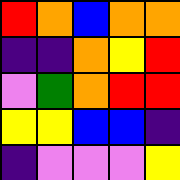[["red", "orange", "blue", "orange", "orange"], ["indigo", "indigo", "orange", "yellow", "red"], ["violet", "green", "orange", "red", "red"], ["yellow", "yellow", "blue", "blue", "indigo"], ["indigo", "violet", "violet", "violet", "yellow"]]